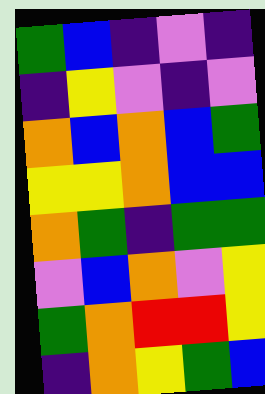[["green", "blue", "indigo", "violet", "indigo"], ["indigo", "yellow", "violet", "indigo", "violet"], ["orange", "blue", "orange", "blue", "green"], ["yellow", "yellow", "orange", "blue", "blue"], ["orange", "green", "indigo", "green", "green"], ["violet", "blue", "orange", "violet", "yellow"], ["green", "orange", "red", "red", "yellow"], ["indigo", "orange", "yellow", "green", "blue"]]